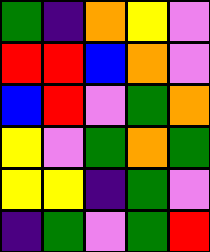[["green", "indigo", "orange", "yellow", "violet"], ["red", "red", "blue", "orange", "violet"], ["blue", "red", "violet", "green", "orange"], ["yellow", "violet", "green", "orange", "green"], ["yellow", "yellow", "indigo", "green", "violet"], ["indigo", "green", "violet", "green", "red"]]